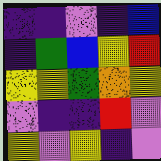[["indigo", "indigo", "violet", "indigo", "blue"], ["indigo", "green", "blue", "yellow", "red"], ["yellow", "yellow", "green", "orange", "yellow"], ["violet", "indigo", "indigo", "red", "violet"], ["yellow", "violet", "yellow", "indigo", "violet"]]